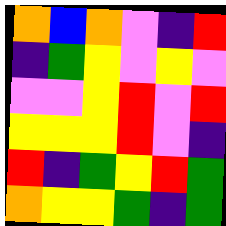[["orange", "blue", "orange", "violet", "indigo", "red"], ["indigo", "green", "yellow", "violet", "yellow", "violet"], ["violet", "violet", "yellow", "red", "violet", "red"], ["yellow", "yellow", "yellow", "red", "violet", "indigo"], ["red", "indigo", "green", "yellow", "red", "green"], ["orange", "yellow", "yellow", "green", "indigo", "green"]]